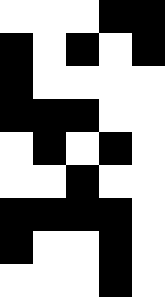[["white", "white", "white", "black", "black"], ["black", "white", "black", "white", "black"], ["black", "white", "white", "white", "white"], ["black", "black", "black", "white", "white"], ["white", "black", "white", "black", "white"], ["white", "white", "black", "white", "white"], ["black", "black", "black", "black", "white"], ["black", "white", "white", "black", "white"], ["white", "white", "white", "black", "white"]]